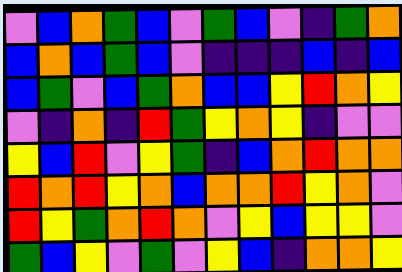[["violet", "blue", "orange", "green", "blue", "violet", "green", "blue", "violet", "indigo", "green", "orange"], ["blue", "orange", "blue", "green", "blue", "violet", "indigo", "indigo", "indigo", "blue", "indigo", "blue"], ["blue", "green", "violet", "blue", "green", "orange", "blue", "blue", "yellow", "red", "orange", "yellow"], ["violet", "indigo", "orange", "indigo", "red", "green", "yellow", "orange", "yellow", "indigo", "violet", "violet"], ["yellow", "blue", "red", "violet", "yellow", "green", "indigo", "blue", "orange", "red", "orange", "orange"], ["red", "orange", "red", "yellow", "orange", "blue", "orange", "orange", "red", "yellow", "orange", "violet"], ["red", "yellow", "green", "orange", "red", "orange", "violet", "yellow", "blue", "yellow", "yellow", "violet"], ["green", "blue", "yellow", "violet", "green", "violet", "yellow", "blue", "indigo", "orange", "orange", "yellow"]]